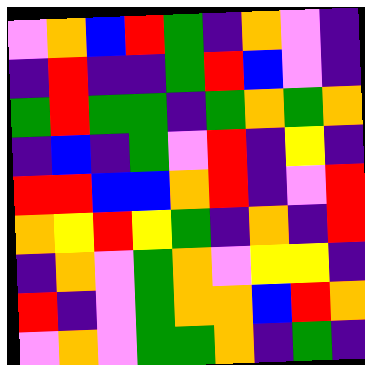[["violet", "orange", "blue", "red", "green", "indigo", "orange", "violet", "indigo"], ["indigo", "red", "indigo", "indigo", "green", "red", "blue", "violet", "indigo"], ["green", "red", "green", "green", "indigo", "green", "orange", "green", "orange"], ["indigo", "blue", "indigo", "green", "violet", "red", "indigo", "yellow", "indigo"], ["red", "red", "blue", "blue", "orange", "red", "indigo", "violet", "red"], ["orange", "yellow", "red", "yellow", "green", "indigo", "orange", "indigo", "red"], ["indigo", "orange", "violet", "green", "orange", "violet", "yellow", "yellow", "indigo"], ["red", "indigo", "violet", "green", "orange", "orange", "blue", "red", "orange"], ["violet", "orange", "violet", "green", "green", "orange", "indigo", "green", "indigo"]]